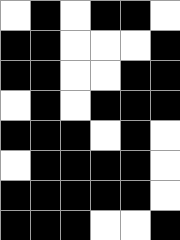[["white", "black", "white", "black", "black", "white"], ["black", "black", "white", "white", "white", "black"], ["black", "black", "white", "white", "black", "black"], ["white", "black", "white", "black", "black", "black"], ["black", "black", "black", "white", "black", "white"], ["white", "black", "black", "black", "black", "white"], ["black", "black", "black", "black", "black", "white"], ["black", "black", "black", "white", "white", "black"]]